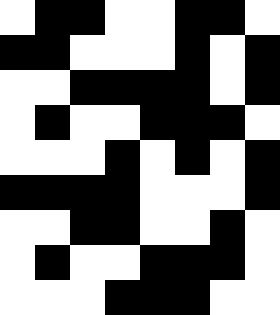[["white", "black", "black", "white", "white", "black", "black", "white"], ["black", "black", "white", "white", "white", "black", "white", "black"], ["white", "white", "black", "black", "black", "black", "white", "black"], ["white", "black", "white", "white", "black", "black", "black", "white"], ["white", "white", "white", "black", "white", "black", "white", "black"], ["black", "black", "black", "black", "white", "white", "white", "black"], ["white", "white", "black", "black", "white", "white", "black", "white"], ["white", "black", "white", "white", "black", "black", "black", "white"], ["white", "white", "white", "black", "black", "black", "white", "white"]]